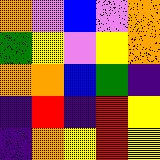[["orange", "violet", "blue", "violet", "orange"], ["green", "yellow", "violet", "yellow", "orange"], ["orange", "orange", "blue", "green", "indigo"], ["indigo", "red", "indigo", "red", "yellow"], ["indigo", "orange", "yellow", "red", "yellow"]]